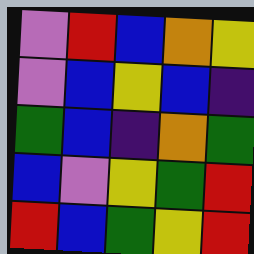[["violet", "red", "blue", "orange", "yellow"], ["violet", "blue", "yellow", "blue", "indigo"], ["green", "blue", "indigo", "orange", "green"], ["blue", "violet", "yellow", "green", "red"], ["red", "blue", "green", "yellow", "red"]]